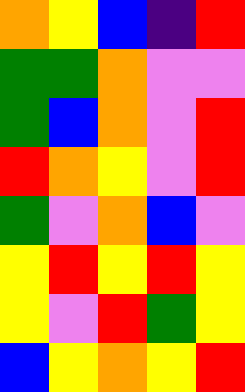[["orange", "yellow", "blue", "indigo", "red"], ["green", "green", "orange", "violet", "violet"], ["green", "blue", "orange", "violet", "red"], ["red", "orange", "yellow", "violet", "red"], ["green", "violet", "orange", "blue", "violet"], ["yellow", "red", "yellow", "red", "yellow"], ["yellow", "violet", "red", "green", "yellow"], ["blue", "yellow", "orange", "yellow", "red"]]